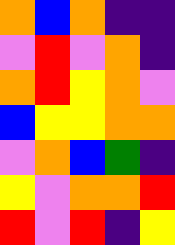[["orange", "blue", "orange", "indigo", "indigo"], ["violet", "red", "violet", "orange", "indigo"], ["orange", "red", "yellow", "orange", "violet"], ["blue", "yellow", "yellow", "orange", "orange"], ["violet", "orange", "blue", "green", "indigo"], ["yellow", "violet", "orange", "orange", "red"], ["red", "violet", "red", "indigo", "yellow"]]